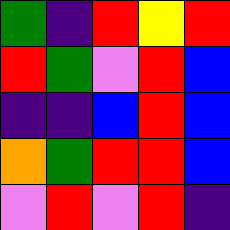[["green", "indigo", "red", "yellow", "red"], ["red", "green", "violet", "red", "blue"], ["indigo", "indigo", "blue", "red", "blue"], ["orange", "green", "red", "red", "blue"], ["violet", "red", "violet", "red", "indigo"]]